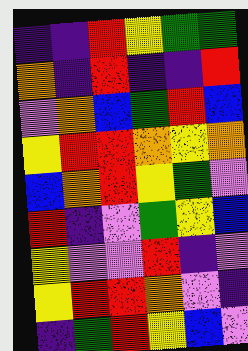[["indigo", "indigo", "red", "yellow", "green", "green"], ["orange", "indigo", "red", "indigo", "indigo", "red"], ["violet", "orange", "blue", "green", "red", "blue"], ["yellow", "red", "red", "orange", "yellow", "orange"], ["blue", "orange", "red", "yellow", "green", "violet"], ["red", "indigo", "violet", "green", "yellow", "blue"], ["yellow", "violet", "violet", "red", "indigo", "violet"], ["yellow", "red", "red", "orange", "violet", "indigo"], ["indigo", "green", "red", "yellow", "blue", "violet"]]